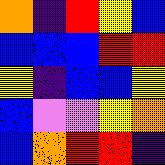[["orange", "indigo", "red", "yellow", "blue"], ["blue", "blue", "blue", "red", "red"], ["yellow", "indigo", "blue", "blue", "yellow"], ["blue", "violet", "violet", "yellow", "orange"], ["blue", "orange", "red", "red", "indigo"]]